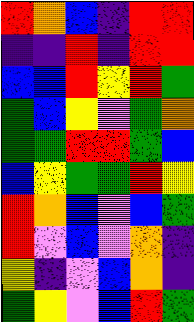[["red", "orange", "blue", "indigo", "red", "red"], ["indigo", "indigo", "red", "indigo", "red", "red"], ["blue", "blue", "red", "yellow", "red", "green"], ["green", "blue", "yellow", "violet", "green", "orange"], ["green", "green", "red", "red", "green", "blue"], ["blue", "yellow", "green", "green", "red", "yellow"], ["red", "orange", "blue", "violet", "blue", "green"], ["red", "violet", "blue", "violet", "orange", "indigo"], ["yellow", "indigo", "violet", "blue", "orange", "indigo"], ["green", "yellow", "violet", "blue", "red", "green"]]